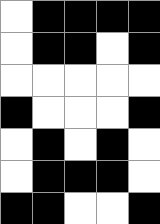[["white", "black", "black", "black", "black"], ["white", "black", "black", "white", "black"], ["white", "white", "white", "white", "white"], ["black", "white", "white", "white", "black"], ["white", "black", "white", "black", "white"], ["white", "black", "black", "black", "white"], ["black", "black", "white", "white", "black"]]